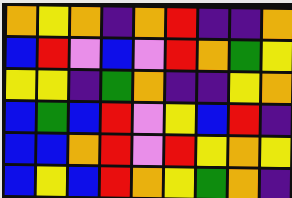[["orange", "yellow", "orange", "indigo", "orange", "red", "indigo", "indigo", "orange"], ["blue", "red", "violet", "blue", "violet", "red", "orange", "green", "yellow"], ["yellow", "yellow", "indigo", "green", "orange", "indigo", "indigo", "yellow", "orange"], ["blue", "green", "blue", "red", "violet", "yellow", "blue", "red", "indigo"], ["blue", "blue", "orange", "red", "violet", "red", "yellow", "orange", "yellow"], ["blue", "yellow", "blue", "red", "orange", "yellow", "green", "orange", "indigo"]]